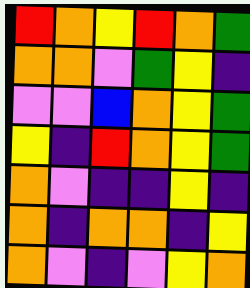[["red", "orange", "yellow", "red", "orange", "green"], ["orange", "orange", "violet", "green", "yellow", "indigo"], ["violet", "violet", "blue", "orange", "yellow", "green"], ["yellow", "indigo", "red", "orange", "yellow", "green"], ["orange", "violet", "indigo", "indigo", "yellow", "indigo"], ["orange", "indigo", "orange", "orange", "indigo", "yellow"], ["orange", "violet", "indigo", "violet", "yellow", "orange"]]